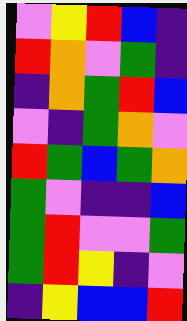[["violet", "yellow", "red", "blue", "indigo"], ["red", "orange", "violet", "green", "indigo"], ["indigo", "orange", "green", "red", "blue"], ["violet", "indigo", "green", "orange", "violet"], ["red", "green", "blue", "green", "orange"], ["green", "violet", "indigo", "indigo", "blue"], ["green", "red", "violet", "violet", "green"], ["green", "red", "yellow", "indigo", "violet"], ["indigo", "yellow", "blue", "blue", "red"]]